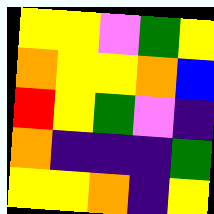[["yellow", "yellow", "violet", "green", "yellow"], ["orange", "yellow", "yellow", "orange", "blue"], ["red", "yellow", "green", "violet", "indigo"], ["orange", "indigo", "indigo", "indigo", "green"], ["yellow", "yellow", "orange", "indigo", "yellow"]]